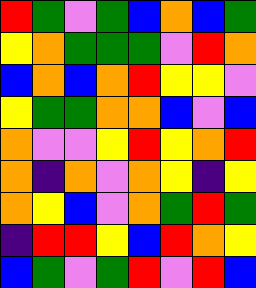[["red", "green", "violet", "green", "blue", "orange", "blue", "green"], ["yellow", "orange", "green", "green", "green", "violet", "red", "orange"], ["blue", "orange", "blue", "orange", "red", "yellow", "yellow", "violet"], ["yellow", "green", "green", "orange", "orange", "blue", "violet", "blue"], ["orange", "violet", "violet", "yellow", "red", "yellow", "orange", "red"], ["orange", "indigo", "orange", "violet", "orange", "yellow", "indigo", "yellow"], ["orange", "yellow", "blue", "violet", "orange", "green", "red", "green"], ["indigo", "red", "red", "yellow", "blue", "red", "orange", "yellow"], ["blue", "green", "violet", "green", "red", "violet", "red", "blue"]]